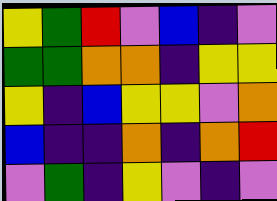[["yellow", "green", "red", "violet", "blue", "indigo", "violet"], ["green", "green", "orange", "orange", "indigo", "yellow", "yellow"], ["yellow", "indigo", "blue", "yellow", "yellow", "violet", "orange"], ["blue", "indigo", "indigo", "orange", "indigo", "orange", "red"], ["violet", "green", "indigo", "yellow", "violet", "indigo", "violet"]]